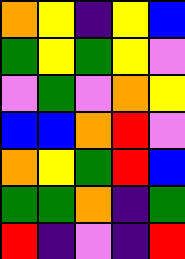[["orange", "yellow", "indigo", "yellow", "blue"], ["green", "yellow", "green", "yellow", "violet"], ["violet", "green", "violet", "orange", "yellow"], ["blue", "blue", "orange", "red", "violet"], ["orange", "yellow", "green", "red", "blue"], ["green", "green", "orange", "indigo", "green"], ["red", "indigo", "violet", "indigo", "red"]]